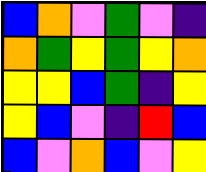[["blue", "orange", "violet", "green", "violet", "indigo"], ["orange", "green", "yellow", "green", "yellow", "orange"], ["yellow", "yellow", "blue", "green", "indigo", "yellow"], ["yellow", "blue", "violet", "indigo", "red", "blue"], ["blue", "violet", "orange", "blue", "violet", "yellow"]]